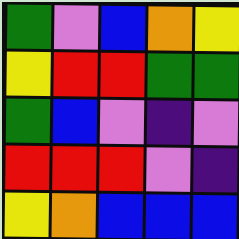[["green", "violet", "blue", "orange", "yellow"], ["yellow", "red", "red", "green", "green"], ["green", "blue", "violet", "indigo", "violet"], ["red", "red", "red", "violet", "indigo"], ["yellow", "orange", "blue", "blue", "blue"]]